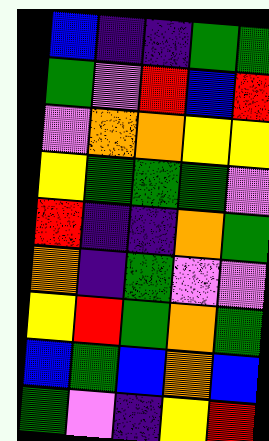[["blue", "indigo", "indigo", "green", "green"], ["green", "violet", "red", "blue", "red"], ["violet", "orange", "orange", "yellow", "yellow"], ["yellow", "green", "green", "green", "violet"], ["red", "indigo", "indigo", "orange", "green"], ["orange", "indigo", "green", "violet", "violet"], ["yellow", "red", "green", "orange", "green"], ["blue", "green", "blue", "orange", "blue"], ["green", "violet", "indigo", "yellow", "red"]]